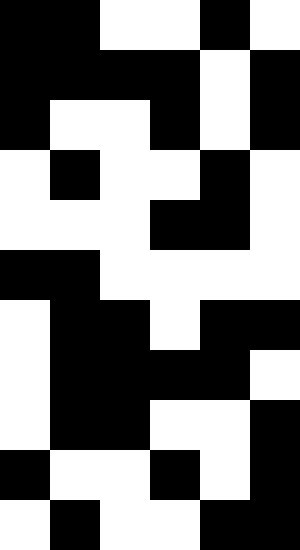[["black", "black", "white", "white", "black", "white"], ["black", "black", "black", "black", "white", "black"], ["black", "white", "white", "black", "white", "black"], ["white", "black", "white", "white", "black", "white"], ["white", "white", "white", "black", "black", "white"], ["black", "black", "white", "white", "white", "white"], ["white", "black", "black", "white", "black", "black"], ["white", "black", "black", "black", "black", "white"], ["white", "black", "black", "white", "white", "black"], ["black", "white", "white", "black", "white", "black"], ["white", "black", "white", "white", "black", "black"]]